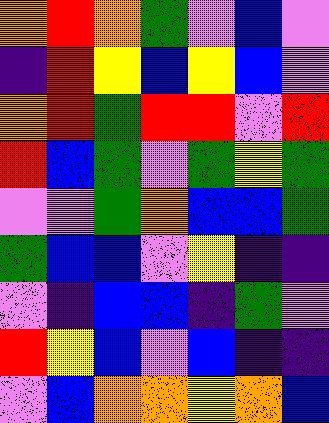[["orange", "red", "orange", "green", "violet", "blue", "violet"], ["indigo", "red", "yellow", "blue", "yellow", "blue", "violet"], ["orange", "red", "green", "red", "red", "violet", "red"], ["red", "blue", "green", "violet", "green", "yellow", "green"], ["violet", "violet", "green", "orange", "blue", "blue", "green"], ["green", "blue", "blue", "violet", "yellow", "indigo", "indigo"], ["violet", "indigo", "blue", "blue", "indigo", "green", "violet"], ["red", "yellow", "blue", "violet", "blue", "indigo", "indigo"], ["violet", "blue", "orange", "orange", "yellow", "orange", "blue"]]